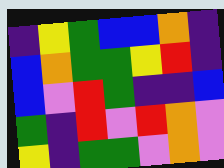[["indigo", "yellow", "green", "blue", "blue", "orange", "indigo"], ["blue", "orange", "green", "green", "yellow", "red", "indigo"], ["blue", "violet", "red", "green", "indigo", "indigo", "blue"], ["green", "indigo", "red", "violet", "red", "orange", "violet"], ["yellow", "indigo", "green", "green", "violet", "orange", "violet"]]